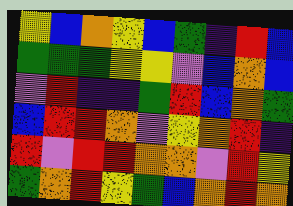[["yellow", "blue", "orange", "yellow", "blue", "green", "indigo", "red", "blue"], ["green", "green", "green", "yellow", "yellow", "violet", "blue", "orange", "blue"], ["violet", "red", "indigo", "indigo", "green", "red", "blue", "orange", "green"], ["blue", "red", "red", "orange", "violet", "yellow", "orange", "red", "indigo"], ["red", "violet", "red", "red", "orange", "orange", "violet", "red", "yellow"], ["green", "orange", "red", "yellow", "green", "blue", "orange", "red", "orange"]]